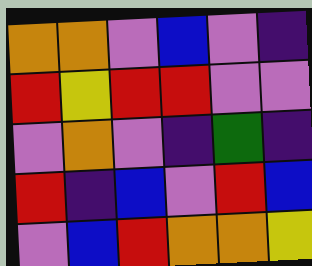[["orange", "orange", "violet", "blue", "violet", "indigo"], ["red", "yellow", "red", "red", "violet", "violet"], ["violet", "orange", "violet", "indigo", "green", "indigo"], ["red", "indigo", "blue", "violet", "red", "blue"], ["violet", "blue", "red", "orange", "orange", "yellow"]]